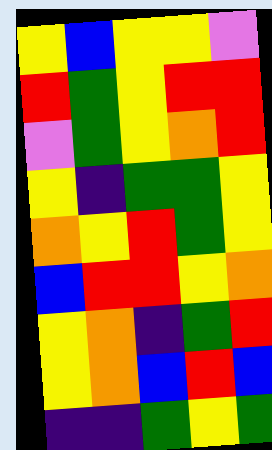[["yellow", "blue", "yellow", "yellow", "violet"], ["red", "green", "yellow", "red", "red"], ["violet", "green", "yellow", "orange", "red"], ["yellow", "indigo", "green", "green", "yellow"], ["orange", "yellow", "red", "green", "yellow"], ["blue", "red", "red", "yellow", "orange"], ["yellow", "orange", "indigo", "green", "red"], ["yellow", "orange", "blue", "red", "blue"], ["indigo", "indigo", "green", "yellow", "green"]]